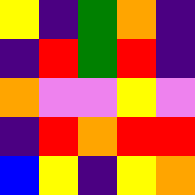[["yellow", "indigo", "green", "orange", "indigo"], ["indigo", "red", "green", "red", "indigo"], ["orange", "violet", "violet", "yellow", "violet"], ["indigo", "red", "orange", "red", "red"], ["blue", "yellow", "indigo", "yellow", "orange"]]